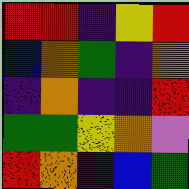[["red", "red", "indigo", "yellow", "red"], ["blue", "orange", "green", "indigo", "orange"], ["indigo", "orange", "indigo", "indigo", "red"], ["green", "green", "yellow", "orange", "violet"], ["red", "orange", "indigo", "blue", "green"]]